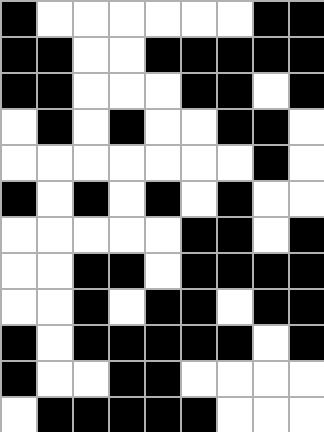[["black", "white", "white", "white", "white", "white", "white", "black", "black"], ["black", "black", "white", "white", "black", "black", "black", "black", "black"], ["black", "black", "white", "white", "white", "black", "black", "white", "black"], ["white", "black", "white", "black", "white", "white", "black", "black", "white"], ["white", "white", "white", "white", "white", "white", "white", "black", "white"], ["black", "white", "black", "white", "black", "white", "black", "white", "white"], ["white", "white", "white", "white", "white", "black", "black", "white", "black"], ["white", "white", "black", "black", "white", "black", "black", "black", "black"], ["white", "white", "black", "white", "black", "black", "white", "black", "black"], ["black", "white", "black", "black", "black", "black", "black", "white", "black"], ["black", "white", "white", "black", "black", "white", "white", "white", "white"], ["white", "black", "black", "black", "black", "black", "white", "white", "white"]]